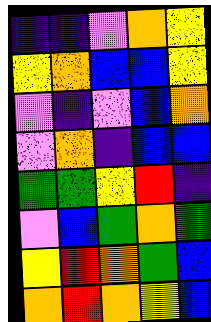[["indigo", "indigo", "violet", "orange", "yellow"], ["yellow", "orange", "blue", "blue", "yellow"], ["violet", "indigo", "violet", "blue", "orange"], ["violet", "orange", "indigo", "blue", "blue"], ["green", "green", "yellow", "red", "indigo"], ["violet", "blue", "green", "orange", "green"], ["yellow", "red", "orange", "green", "blue"], ["orange", "red", "orange", "yellow", "blue"]]